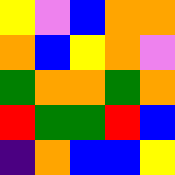[["yellow", "violet", "blue", "orange", "orange"], ["orange", "blue", "yellow", "orange", "violet"], ["green", "orange", "orange", "green", "orange"], ["red", "green", "green", "red", "blue"], ["indigo", "orange", "blue", "blue", "yellow"]]